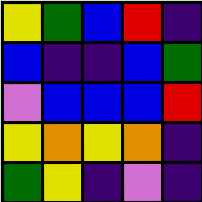[["yellow", "green", "blue", "red", "indigo"], ["blue", "indigo", "indigo", "blue", "green"], ["violet", "blue", "blue", "blue", "red"], ["yellow", "orange", "yellow", "orange", "indigo"], ["green", "yellow", "indigo", "violet", "indigo"]]